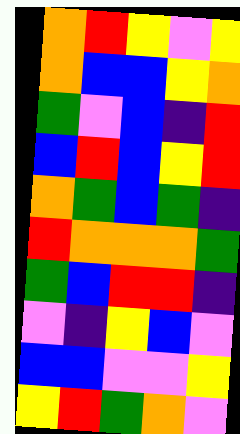[["orange", "red", "yellow", "violet", "yellow"], ["orange", "blue", "blue", "yellow", "orange"], ["green", "violet", "blue", "indigo", "red"], ["blue", "red", "blue", "yellow", "red"], ["orange", "green", "blue", "green", "indigo"], ["red", "orange", "orange", "orange", "green"], ["green", "blue", "red", "red", "indigo"], ["violet", "indigo", "yellow", "blue", "violet"], ["blue", "blue", "violet", "violet", "yellow"], ["yellow", "red", "green", "orange", "violet"]]